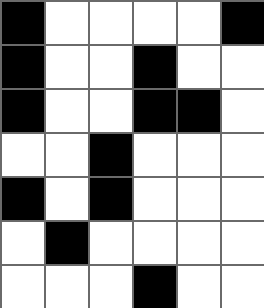[["black", "white", "white", "white", "white", "black"], ["black", "white", "white", "black", "white", "white"], ["black", "white", "white", "black", "black", "white"], ["white", "white", "black", "white", "white", "white"], ["black", "white", "black", "white", "white", "white"], ["white", "black", "white", "white", "white", "white"], ["white", "white", "white", "black", "white", "white"]]